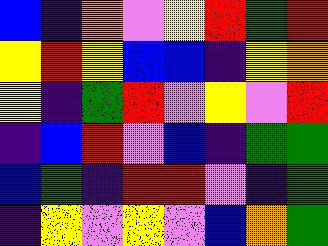[["blue", "indigo", "orange", "violet", "yellow", "red", "green", "red"], ["yellow", "red", "yellow", "blue", "blue", "indigo", "yellow", "orange"], ["yellow", "indigo", "green", "red", "violet", "yellow", "violet", "red"], ["indigo", "blue", "red", "violet", "blue", "indigo", "green", "green"], ["blue", "green", "indigo", "red", "red", "violet", "indigo", "green"], ["indigo", "yellow", "violet", "yellow", "violet", "blue", "orange", "green"]]